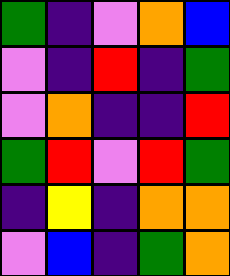[["green", "indigo", "violet", "orange", "blue"], ["violet", "indigo", "red", "indigo", "green"], ["violet", "orange", "indigo", "indigo", "red"], ["green", "red", "violet", "red", "green"], ["indigo", "yellow", "indigo", "orange", "orange"], ["violet", "blue", "indigo", "green", "orange"]]